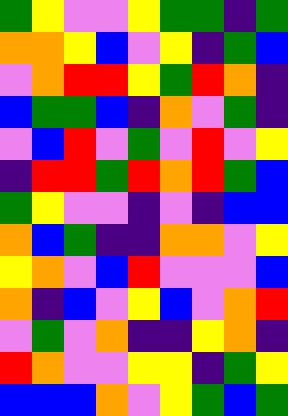[["green", "yellow", "violet", "violet", "yellow", "green", "green", "indigo", "green"], ["orange", "orange", "yellow", "blue", "violet", "yellow", "indigo", "green", "blue"], ["violet", "orange", "red", "red", "yellow", "green", "red", "orange", "indigo"], ["blue", "green", "green", "blue", "indigo", "orange", "violet", "green", "indigo"], ["violet", "blue", "red", "violet", "green", "violet", "red", "violet", "yellow"], ["indigo", "red", "red", "green", "red", "orange", "red", "green", "blue"], ["green", "yellow", "violet", "violet", "indigo", "violet", "indigo", "blue", "blue"], ["orange", "blue", "green", "indigo", "indigo", "orange", "orange", "violet", "yellow"], ["yellow", "orange", "violet", "blue", "red", "violet", "violet", "violet", "blue"], ["orange", "indigo", "blue", "violet", "yellow", "blue", "violet", "orange", "red"], ["violet", "green", "violet", "orange", "indigo", "indigo", "yellow", "orange", "indigo"], ["red", "orange", "violet", "violet", "yellow", "yellow", "indigo", "green", "yellow"], ["blue", "blue", "blue", "orange", "violet", "yellow", "green", "blue", "green"]]